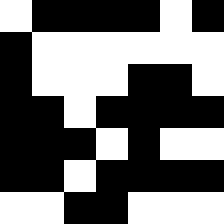[["white", "black", "black", "black", "black", "white", "black"], ["black", "white", "white", "white", "white", "white", "white"], ["black", "white", "white", "white", "black", "black", "white"], ["black", "black", "white", "black", "black", "black", "black"], ["black", "black", "black", "white", "black", "white", "white"], ["black", "black", "white", "black", "black", "black", "black"], ["white", "white", "black", "black", "white", "white", "white"]]